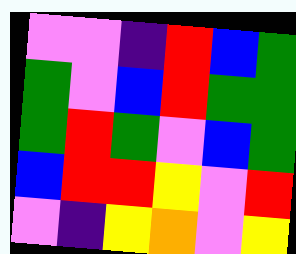[["violet", "violet", "indigo", "red", "blue", "green"], ["green", "violet", "blue", "red", "green", "green"], ["green", "red", "green", "violet", "blue", "green"], ["blue", "red", "red", "yellow", "violet", "red"], ["violet", "indigo", "yellow", "orange", "violet", "yellow"]]